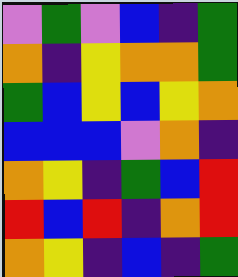[["violet", "green", "violet", "blue", "indigo", "green"], ["orange", "indigo", "yellow", "orange", "orange", "green"], ["green", "blue", "yellow", "blue", "yellow", "orange"], ["blue", "blue", "blue", "violet", "orange", "indigo"], ["orange", "yellow", "indigo", "green", "blue", "red"], ["red", "blue", "red", "indigo", "orange", "red"], ["orange", "yellow", "indigo", "blue", "indigo", "green"]]